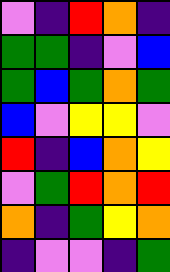[["violet", "indigo", "red", "orange", "indigo"], ["green", "green", "indigo", "violet", "blue"], ["green", "blue", "green", "orange", "green"], ["blue", "violet", "yellow", "yellow", "violet"], ["red", "indigo", "blue", "orange", "yellow"], ["violet", "green", "red", "orange", "red"], ["orange", "indigo", "green", "yellow", "orange"], ["indigo", "violet", "violet", "indigo", "green"]]